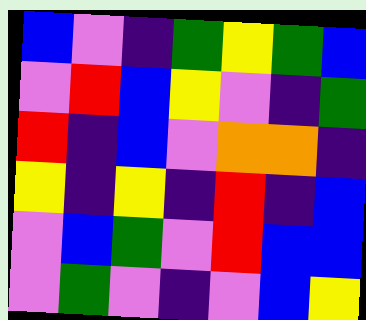[["blue", "violet", "indigo", "green", "yellow", "green", "blue"], ["violet", "red", "blue", "yellow", "violet", "indigo", "green"], ["red", "indigo", "blue", "violet", "orange", "orange", "indigo"], ["yellow", "indigo", "yellow", "indigo", "red", "indigo", "blue"], ["violet", "blue", "green", "violet", "red", "blue", "blue"], ["violet", "green", "violet", "indigo", "violet", "blue", "yellow"]]